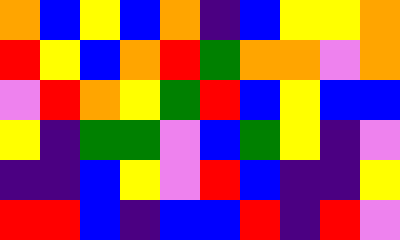[["orange", "blue", "yellow", "blue", "orange", "indigo", "blue", "yellow", "yellow", "orange"], ["red", "yellow", "blue", "orange", "red", "green", "orange", "orange", "violet", "orange"], ["violet", "red", "orange", "yellow", "green", "red", "blue", "yellow", "blue", "blue"], ["yellow", "indigo", "green", "green", "violet", "blue", "green", "yellow", "indigo", "violet"], ["indigo", "indigo", "blue", "yellow", "violet", "red", "blue", "indigo", "indigo", "yellow"], ["red", "red", "blue", "indigo", "blue", "blue", "red", "indigo", "red", "violet"]]